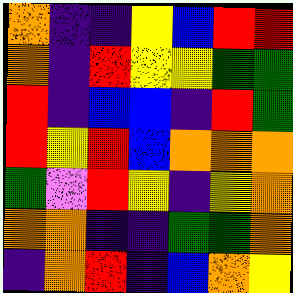[["orange", "indigo", "indigo", "yellow", "blue", "red", "red"], ["orange", "indigo", "red", "yellow", "yellow", "green", "green"], ["red", "indigo", "blue", "blue", "indigo", "red", "green"], ["red", "yellow", "red", "blue", "orange", "orange", "orange"], ["green", "violet", "red", "yellow", "indigo", "yellow", "orange"], ["orange", "orange", "indigo", "indigo", "green", "green", "orange"], ["indigo", "orange", "red", "indigo", "blue", "orange", "yellow"]]